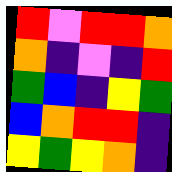[["red", "violet", "red", "red", "orange"], ["orange", "indigo", "violet", "indigo", "red"], ["green", "blue", "indigo", "yellow", "green"], ["blue", "orange", "red", "red", "indigo"], ["yellow", "green", "yellow", "orange", "indigo"]]